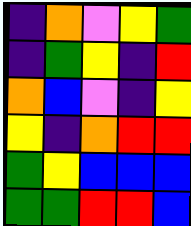[["indigo", "orange", "violet", "yellow", "green"], ["indigo", "green", "yellow", "indigo", "red"], ["orange", "blue", "violet", "indigo", "yellow"], ["yellow", "indigo", "orange", "red", "red"], ["green", "yellow", "blue", "blue", "blue"], ["green", "green", "red", "red", "blue"]]